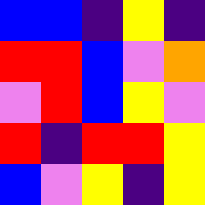[["blue", "blue", "indigo", "yellow", "indigo"], ["red", "red", "blue", "violet", "orange"], ["violet", "red", "blue", "yellow", "violet"], ["red", "indigo", "red", "red", "yellow"], ["blue", "violet", "yellow", "indigo", "yellow"]]